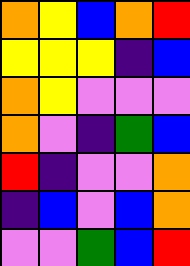[["orange", "yellow", "blue", "orange", "red"], ["yellow", "yellow", "yellow", "indigo", "blue"], ["orange", "yellow", "violet", "violet", "violet"], ["orange", "violet", "indigo", "green", "blue"], ["red", "indigo", "violet", "violet", "orange"], ["indigo", "blue", "violet", "blue", "orange"], ["violet", "violet", "green", "blue", "red"]]